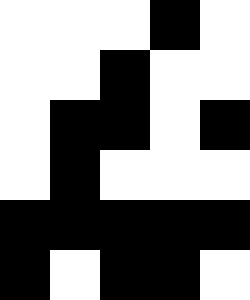[["white", "white", "white", "black", "white"], ["white", "white", "black", "white", "white"], ["white", "black", "black", "white", "black"], ["white", "black", "white", "white", "white"], ["black", "black", "black", "black", "black"], ["black", "white", "black", "black", "white"]]